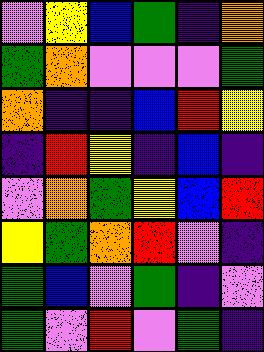[["violet", "yellow", "blue", "green", "indigo", "orange"], ["green", "orange", "violet", "violet", "violet", "green"], ["orange", "indigo", "indigo", "blue", "red", "yellow"], ["indigo", "red", "yellow", "indigo", "blue", "indigo"], ["violet", "orange", "green", "yellow", "blue", "red"], ["yellow", "green", "orange", "red", "violet", "indigo"], ["green", "blue", "violet", "green", "indigo", "violet"], ["green", "violet", "red", "violet", "green", "indigo"]]